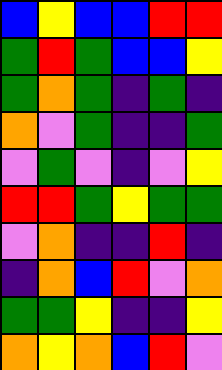[["blue", "yellow", "blue", "blue", "red", "red"], ["green", "red", "green", "blue", "blue", "yellow"], ["green", "orange", "green", "indigo", "green", "indigo"], ["orange", "violet", "green", "indigo", "indigo", "green"], ["violet", "green", "violet", "indigo", "violet", "yellow"], ["red", "red", "green", "yellow", "green", "green"], ["violet", "orange", "indigo", "indigo", "red", "indigo"], ["indigo", "orange", "blue", "red", "violet", "orange"], ["green", "green", "yellow", "indigo", "indigo", "yellow"], ["orange", "yellow", "orange", "blue", "red", "violet"]]